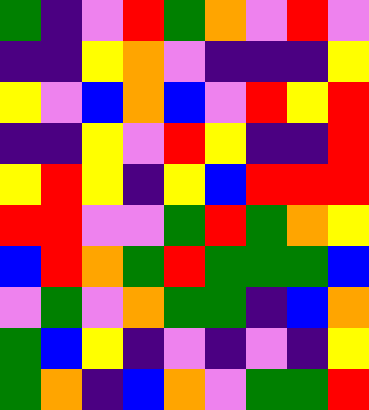[["green", "indigo", "violet", "red", "green", "orange", "violet", "red", "violet"], ["indigo", "indigo", "yellow", "orange", "violet", "indigo", "indigo", "indigo", "yellow"], ["yellow", "violet", "blue", "orange", "blue", "violet", "red", "yellow", "red"], ["indigo", "indigo", "yellow", "violet", "red", "yellow", "indigo", "indigo", "red"], ["yellow", "red", "yellow", "indigo", "yellow", "blue", "red", "red", "red"], ["red", "red", "violet", "violet", "green", "red", "green", "orange", "yellow"], ["blue", "red", "orange", "green", "red", "green", "green", "green", "blue"], ["violet", "green", "violet", "orange", "green", "green", "indigo", "blue", "orange"], ["green", "blue", "yellow", "indigo", "violet", "indigo", "violet", "indigo", "yellow"], ["green", "orange", "indigo", "blue", "orange", "violet", "green", "green", "red"]]